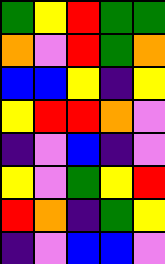[["green", "yellow", "red", "green", "green"], ["orange", "violet", "red", "green", "orange"], ["blue", "blue", "yellow", "indigo", "yellow"], ["yellow", "red", "red", "orange", "violet"], ["indigo", "violet", "blue", "indigo", "violet"], ["yellow", "violet", "green", "yellow", "red"], ["red", "orange", "indigo", "green", "yellow"], ["indigo", "violet", "blue", "blue", "violet"]]